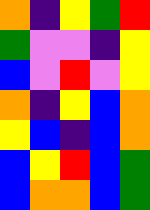[["orange", "indigo", "yellow", "green", "red"], ["green", "violet", "violet", "indigo", "yellow"], ["blue", "violet", "red", "violet", "yellow"], ["orange", "indigo", "yellow", "blue", "orange"], ["yellow", "blue", "indigo", "blue", "orange"], ["blue", "yellow", "red", "blue", "green"], ["blue", "orange", "orange", "blue", "green"]]